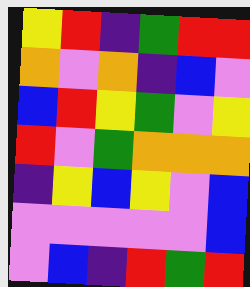[["yellow", "red", "indigo", "green", "red", "red"], ["orange", "violet", "orange", "indigo", "blue", "violet"], ["blue", "red", "yellow", "green", "violet", "yellow"], ["red", "violet", "green", "orange", "orange", "orange"], ["indigo", "yellow", "blue", "yellow", "violet", "blue"], ["violet", "violet", "violet", "violet", "violet", "blue"], ["violet", "blue", "indigo", "red", "green", "red"]]